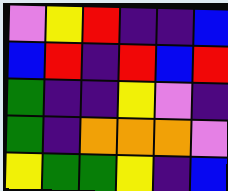[["violet", "yellow", "red", "indigo", "indigo", "blue"], ["blue", "red", "indigo", "red", "blue", "red"], ["green", "indigo", "indigo", "yellow", "violet", "indigo"], ["green", "indigo", "orange", "orange", "orange", "violet"], ["yellow", "green", "green", "yellow", "indigo", "blue"]]